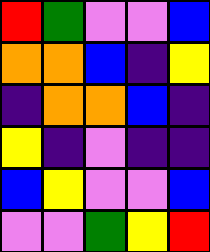[["red", "green", "violet", "violet", "blue"], ["orange", "orange", "blue", "indigo", "yellow"], ["indigo", "orange", "orange", "blue", "indigo"], ["yellow", "indigo", "violet", "indigo", "indigo"], ["blue", "yellow", "violet", "violet", "blue"], ["violet", "violet", "green", "yellow", "red"]]